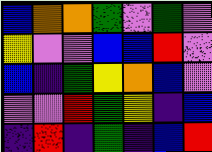[["blue", "orange", "orange", "green", "violet", "green", "violet"], ["yellow", "violet", "violet", "blue", "blue", "red", "violet"], ["blue", "indigo", "green", "yellow", "orange", "blue", "violet"], ["violet", "violet", "red", "green", "yellow", "indigo", "blue"], ["indigo", "red", "indigo", "green", "indigo", "blue", "red"]]